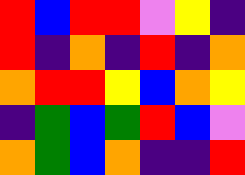[["red", "blue", "red", "red", "violet", "yellow", "indigo"], ["red", "indigo", "orange", "indigo", "red", "indigo", "orange"], ["orange", "red", "red", "yellow", "blue", "orange", "yellow"], ["indigo", "green", "blue", "green", "red", "blue", "violet"], ["orange", "green", "blue", "orange", "indigo", "indigo", "red"]]